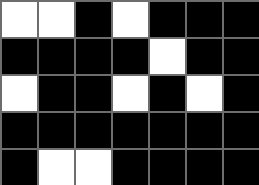[["white", "white", "black", "white", "black", "black", "black"], ["black", "black", "black", "black", "white", "black", "black"], ["white", "black", "black", "white", "black", "white", "black"], ["black", "black", "black", "black", "black", "black", "black"], ["black", "white", "white", "black", "black", "black", "black"]]